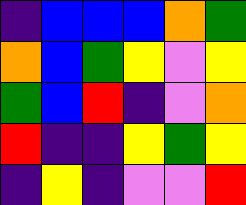[["indigo", "blue", "blue", "blue", "orange", "green"], ["orange", "blue", "green", "yellow", "violet", "yellow"], ["green", "blue", "red", "indigo", "violet", "orange"], ["red", "indigo", "indigo", "yellow", "green", "yellow"], ["indigo", "yellow", "indigo", "violet", "violet", "red"]]